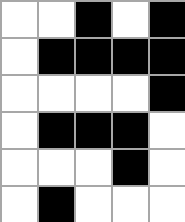[["white", "white", "black", "white", "black"], ["white", "black", "black", "black", "black"], ["white", "white", "white", "white", "black"], ["white", "black", "black", "black", "white"], ["white", "white", "white", "black", "white"], ["white", "black", "white", "white", "white"]]